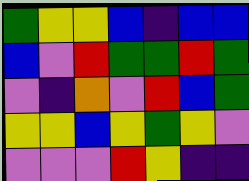[["green", "yellow", "yellow", "blue", "indigo", "blue", "blue"], ["blue", "violet", "red", "green", "green", "red", "green"], ["violet", "indigo", "orange", "violet", "red", "blue", "green"], ["yellow", "yellow", "blue", "yellow", "green", "yellow", "violet"], ["violet", "violet", "violet", "red", "yellow", "indigo", "indigo"]]